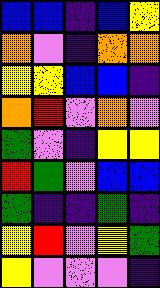[["blue", "blue", "indigo", "blue", "yellow"], ["orange", "violet", "indigo", "orange", "orange"], ["yellow", "yellow", "blue", "blue", "indigo"], ["orange", "red", "violet", "orange", "violet"], ["green", "violet", "indigo", "yellow", "yellow"], ["red", "green", "violet", "blue", "blue"], ["green", "indigo", "indigo", "green", "indigo"], ["yellow", "red", "violet", "yellow", "green"], ["yellow", "violet", "violet", "violet", "indigo"]]